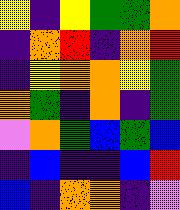[["yellow", "indigo", "yellow", "green", "green", "orange"], ["indigo", "orange", "red", "indigo", "orange", "red"], ["indigo", "yellow", "orange", "orange", "yellow", "green"], ["orange", "green", "indigo", "orange", "indigo", "green"], ["violet", "orange", "green", "blue", "green", "blue"], ["indigo", "blue", "indigo", "indigo", "blue", "red"], ["blue", "indigo", "orange", "orange", "indigo", "violet"]]